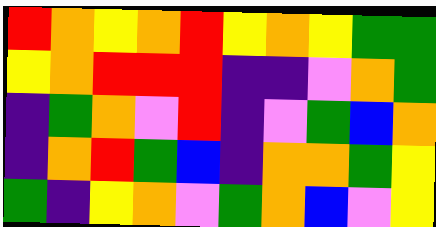[["red", "orange", "yellow", "orange", "red", "yellow", "orange", "yellow", "green", "green"], ["yellow", "orange", "red", "red", "red", "indigo", "indigo", "violet", "orange", "green"], ["indigo", "green", "orange", "violet", "red", "indigo", "violet", "green", "blue", "orange"], ["indigo", "orange", "red", "green", "blue", "indigo", "orange", "orange", "green", "yellow"], ["green", "indigo", "yellow", "orange", "violet", "green", "orange", "blue", "violet", "yellow"]]